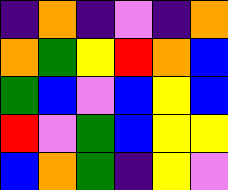[["indigo", "orange", "indigo", "violet", "indigo", "orange"], ["orange", "green", "yellow", "red", "orange", "blue"], ["green", "blue", "violet", "blue", "yellow", "blue"], ["red", "violet", "green", "blue", "yellow", "yellow"], ["blue", "orange", "green", "indigo", "yellow", "violet"]]